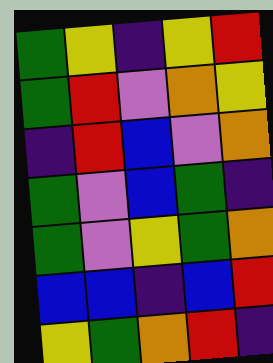[["green", "yellow", "indigo", "yellow", "red"], ["green", "red", "violet", "orange", "yellow"], ["indigo", "red", "blue", "violet", "orange"], ["green", "violet", "blue", "green", "indigo"], ["green", "violet", "yellow", "green", "orange"], ["blue", "blue", "indigo", "blue", "red"], ["yellow", "green", "orange", "red", "indigo"]]